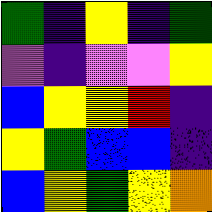[["green", "indigo", "yellow", "indigo", "green"], ["violet", "indigo", "violet", "violet", "yellow"], ["blue", "yellow", "yellow", "red", "indigo"], ["yellow", "green", "blue", "blue", "indigo"], ["blue", "yellow", "green", "yellow", "orange"]]